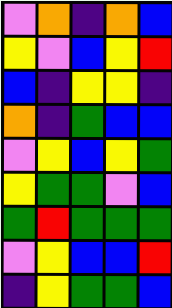[["violet", "orange", "indigo", "orange", "blue"], ["yellow", "violet", "blue", "yellow", "red"], ["blue", "indigo", "yellow", "yellow", "indigo"], ["orange", "indigo", "green", "blue", "blue"], ["violet", "yellow", "blue", "yellow", "green"], ["yellow", "green", "green", "violet", "blue"], ["green", "red", "green", "green", "green"], ["violet", "yellow", "blue", "blue", "red"], ["indigo", "yellow", "green", "green", "blue"]]